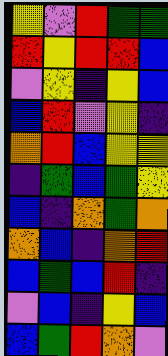[["yellow", "violet", "red", "green", "green"], ["red", "yellow", "red", "red", "blue"], ["violet", "yellow", "indigo", "yellow", "blue"], ["blue", "red", "violet", "yellow", "indigo"], ["orange", "red", "blue", "yellow", "yellow"], ["indigo", "green", "blue", "green", "yellow"], ["blue", "indigo", "orange", "green", "orange"], ["orange", "blue", "indigo", "orange", "red"], ["blue", "green", "blue", "red", "indigo"], ["violet", "blue", "indigo", "yellow", "blue"], ["blue", "green", "red", "orange", "violet"]]